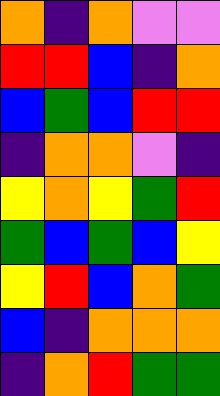[["orange", "indigo", "orange", "violet", "violet"], ["red", "red", "blue", "indigo", "orange"], ["blue", "green", "blue", "red", "red"], ["indigo", "orange", "orange", "violet", "indigo"], ["yellow", "orange", "yellow", "green", "red"], ["green", "blue", "green", "blue", "yellow"], ["yellow", "red", "blue", "orange", "green"], ["blue", "indigo", "orange", "orange", "orange"], ["indigo", "orange", "red", "green", "green"]]